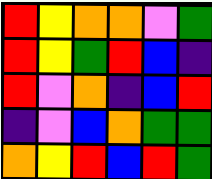[["red", "yellow", "orange", "orange", "violet", "green"], ["red", "yellow", "green", "red", "blue", "indigo"], ["red", "violet", "orange", "indigo", "blue", "red"], ["indigo", "violet", "blue", "orange", "green", "green"], ["orange", "yellow", "red", "blue", "red", "green"]]